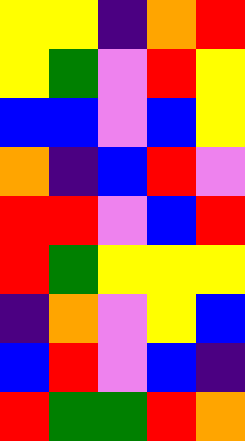[["yellow", "yellow", "indigo", "orange", "red"], ["yellow", "green", "violet", "red", "yellow"], ["blue", "blue", "violet", "blue", "yellow"], ["orange", "indigo", "blue", "red", "violet"], ["red", "red", "violet", "blue", "red"], ["red", "green", "yellow", "yellow", "yellow"], ["indigo", "orange", "violet", "yellow", "blue"], ["blue", "red", "violet", "blue", "indigo"], ["red", "green", "green", "red", "orange"]]